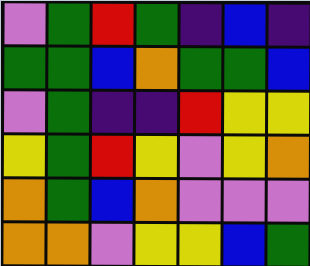[["violet", "green", "red", "green", "indigo", "blue", "indigo"], ["green", "green", "blue", "orange", "green", "green", "blue"], ["violet", "green", "indigo", "indigo", "red", "yellow", "yellow"], ["yellow", "green", "red", "yellow", "violet", "yellow", "orange"], ["orange", "green", "blue", "orange", "violet", "violet", "violet"], ["orange", "orange", "violet", "yellow", "yellow", "blue", "green"]]